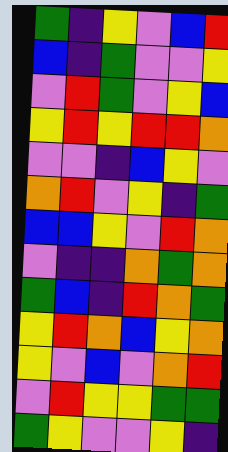[["green", "indigo", "yellow", "violet", "blue", "red"], ["blue", "indigo", "green", "violet", "violet", "yellow"], ["violet", "red", "green", "violet", "yellow", "blue"], ["yellow", "red", "yellow", "red", "red", "orange"], ["violet", "violet", "indigo", "blue", "yellow", "violet"], ["orange", "red", "violet", "yellow", "indigo", "green"], ["blue", "blue", "yellow", "violet", "red", "orange"], ["violet", "indigo", "indigo", "orange", "green", "orange"], ["green", "blue", "indigo", "red", "orange", "green"], ["yellow", "red", "orange", "blue", "yellow", "orange"], ["yellow", "violet", "blue", "violet", "orange", "red"], ["violet", "red", "yellow", "yellow", "green", "green"], ["green", "yellow", "violet", "violet", "yellow", "indigo"]]